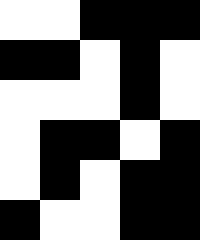[["white", "white", "black", "black", "black"], ["black", "black", "white", "black", "white"], ["white", "white", "white", "black", "white"], ["white", "black", "black", "white", "black"], ["white", "black", "white", "black", "black"], ["black", "white", "white", "black", "black"]]